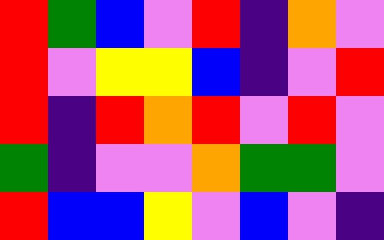[["red", "green", "blue", "violet", "red", "indigo", "orange", "violet"], ["red", "violet", "yellow", "yellow", "blue", "indigo", "violet", "red"], ["red", "indigo", "red", "orange", "red", "violet", "red", "violet"], ["green", "indigo", "violet", "violet", "orange", "green", "green", "violet"], ["red", "blue", "blue", "yellow", "violet", "blue", "violet", "indigo"]]